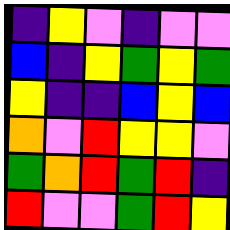[["indigo", "yellow", "violet", "indigo", "violet", "violet"], ["blue", "indigo", "yellow", "green", "yellow", "green"], ["yellow", "indigo", "indigo", "blue", "yellow", "blue"], ["orange", "violet", "red", "yellow", "yellow", "violet"], ["green", "orange", "red", "green", "red", "indigo"], ["red", "violet", "violet", "green", "red", "yellow"]]